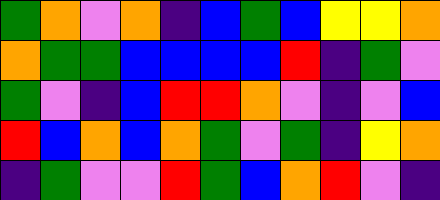[["green", "orange", "violet", "orange", "indigo", "blue", "green", "blue", "yellow", "yellow", "orange"], ["orange", "green", "green", "blue", "blue", "blue", "blue", "red", "indigo", "green", "violet"], ["green", "violet", "indigo", "blue", "red", "red", "orange", "violet", "indigo", "violet", "blue"], ["red", "blue", "orange", "blue", "orange", "green", "violet", "green", "indigo", "yellow", "orange"], ["indigo", "green", "violet", "violet", "red", "green", "blue", "orange", "red", "violet", "indigo"]]